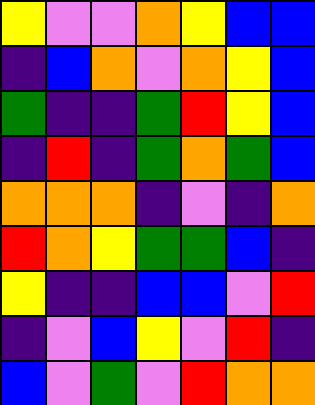[["yellow", "violet", "violet", "orange", "yellow", "blue", "blue"], ["indigo", "blue", "orange", "violet", "orange", "yellow", "blue"], ["green", "indigo", "indigo", "green", "red", "yellow", "blue"], ["indigo", "red", "indigo", "green", "orange", "green", "blue"], ["orange", "orange", "orange", "indigo", "violet", "indigo", "orange"], ["red", "orange", "yellow", "green", "green", "blue", "indigo"], ["yellow", "indigo", "indigo", "blue", "blue", "violet", "red"], ["indigo", "violet", "blue", "yellow", "violet", "red", "indigo"], ["blue", "violet", "green", "violet", "red", "orange", "orange"]]